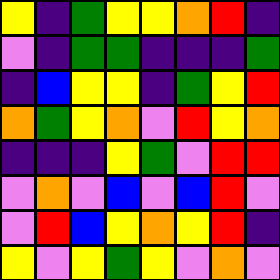[["yellow", "indigo", "green", "yellow", "yellow", "orange", "red", "indigo"], ["violet", "indigo", "green", "green", "indigo", "indigo", "indigo", "green"], ["indigo", "blue", "yellow", "yellow", "indigo", "green", "yellow", "red"], ["orange", "green", "yellow", "orange", "violet", "red", "yellow", "orange"], ["indigo", "indigo", "indigo", "yellow", "green", "violet", "red", "red"], ["violet", "orange", "violet", "blue", "violet", "blue", "red", "violet"], ["violet", "red", "blue", "yellow", "orange", "yellow", "red", "indigo"], ["yellow", "violet", "yellow", "green", "yellow", "violet", "orange", "violet"]]